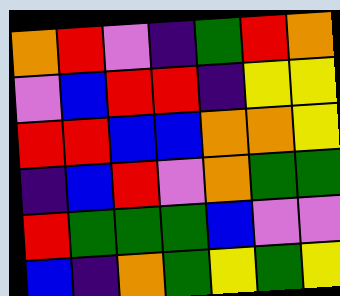[["orange", "red", "violet", "indigo", "green", "red", "orange"], ["violet", "blue", "red", "red", "indigo", "yellow", "yellow"], ["red", "red", "blue", "blue", "orange", "orange", "yellow"], ["indigo", "blue", "red", "violet", "orange", "green", "green"], ["red", "green", "green", "green", "blue", "violet", "violet"], ["blue", "indigo", "orange", "green", "yellow", "green", "yellow"]]